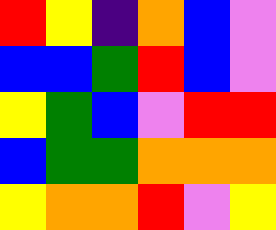[["red", "yellow", "indigo", "orange", "blue", "violet"], ["blue", "blue", "green", "red", "blue", "violet"], ["yellow", "green", "blue", "violet", "red", "red"], ["blue", "green", "green", "orange", "orange", "orange"], ["yellow", "orange", "orange", "red", "violet", "yellow"]]